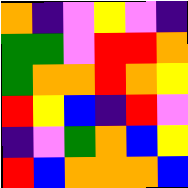[["orange", "indigo", "violet", "yellow", "violet", "indigo"], ["green", "green", "violet", "red", "red", "orange"], ["green", "orange", "orange", "red", "orange", "yellow"], ["red", "yellow", "blue", "indigo", "red", "violet"], ["indigo", "violet", "green", "orange", "blue", "yellow"], ["red", "blue", "orange", "orange", "orange", "blue"]]